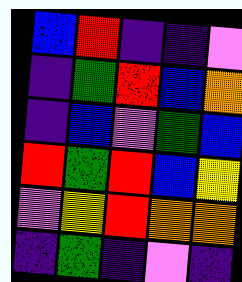[["blue", "red", "indigo", "indigo", "violet"], ["indigo", "green", "red", "blue", "orange"], ["indigo", "blue", "violet", "green", "blue"], ["red", "green", "red", "blue", "yellow"], ["violet", "yellow", "red", "orange", "orange"], ["indigo", "green", "indigo", "violet", "indigo"]]